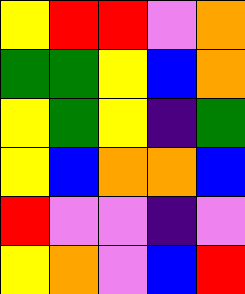[["yellow", "red", "red", "violet", "orange"], ["green", "green", "yellow", "blue", "orange"], ["yellow", "green", "yellow", "indigo", "green"], ["yellow", "blue", "orange", "orange", "blue"], ["red", "violet", "violet", "indigo", "violet"], ["yellow", "orange", "violet", "blue", "red"]]